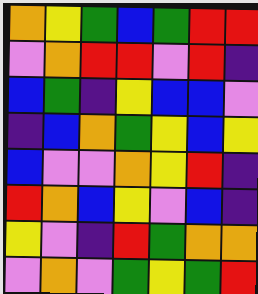[["orange", "yellow", "green", "blue", "green", "red", "red"], ["violet", "orange", "red", "red", "violet", "red", "indigo"], ["blue", "green", "indigo", "yellow", "blue", "blue", "violet"], ["indigo", "blue", "orange", "green", "yellow", "blue", "yellow"], ["blue", "violet", "violet", "orange", "yellow", "red", "indigo"], ["red", "orange", "blue", "yellow", "violet", "blue", "indigo"], ["yellow", "violet", "indigo", "red", "green", "orange", "orange"], ["violet", "orange", "violet", "green", "yellow", "green", "red"]]